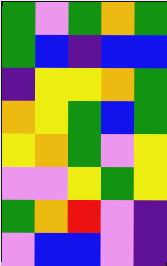[["green", "violet", "green", "orange", "green"], ["green", "blue", "indigo", "blue", "blue"], ["indigo", "yellow", "yellow", "orange", "green"], ["orange", "yellow", "green", "blue", "green"], ["yellow", "orange", "green", "violet", "yellow"], ["violet", "violet", "yellow", "green", "yellow"], ["green", "orange", "red", "violet", "indigo"], ["violet", "blue", "blue", "violet", "indigo"]]